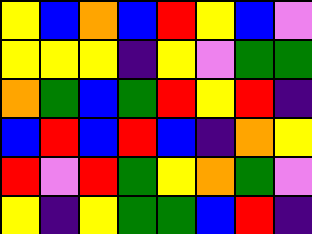[["yellow", "blue", "orange", "blue", "red", "yellow", "blue", "violet"], ["yellow", "yellow", "yellow", "indigo", "yellow", "violet", "green", "green"], ["orange", "green", "blue", "green", "red", "yellow", "red", "indigo"], ["blue", "red", "blue", "red", "blue", "indigo", "orange", "yellow"], ["red", "violet", "red", "green", "yellow", "orange", "green", "violet"], ["yellow", "indigo", "yellow", "green", "green", "blue", "red", "indigo"]]